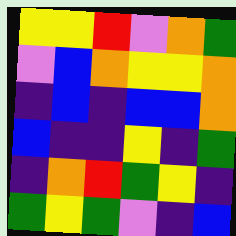[["yellow", "yellow", "red", "violet", "orange", "green"], ["violet", "blue", "orange", "yellow", "yellow", "orange"], ["indigo", "blue", "indigo", "blue", "blue", "orange"], ["blue", "indigo", "indigo", "yellow", "indigo", "green"], ["indigo", "orange", "red", "green", "yellow", "indigo"], ["green", "yellow", "green", "violet", "indigo", "blue"]]